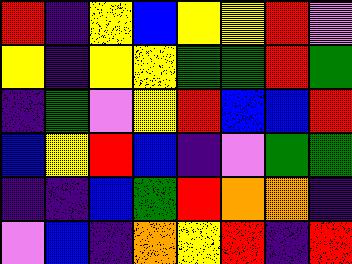[["red", "indigo", "yellow", "blue", "yellow", "yellow", "red", "violet"], ["yellow", "indigo", "yellow", "yellow", "green", "green", "red", "green"], ["indigo", "green", "violet", "yellow", "red", "blue", "blue", "red"], ["blue", "yellow", "red", "blue", "indigo", "violet", "green", "green"], ["indigo", "indigo", "blue", "green", "red", "orange", "orange", "indigo"], ["violet", "blue", "indigo", "orange", "yellow", "red", "indigo", "red"]]